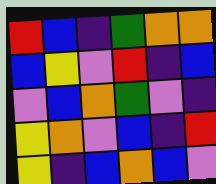[["red", "blue", "indigo", "green", "orange", "orange"], ["blue", "yellow", "violet", "red", "indigo", "blue"], ["violet", "blue", "orange", "green", "violet", "indigo"], ["yellow", "orange", "violet", "blue", "indigo", "red"], ["yellow", "indigo", "blue", "orange", "blue", "violet"]]